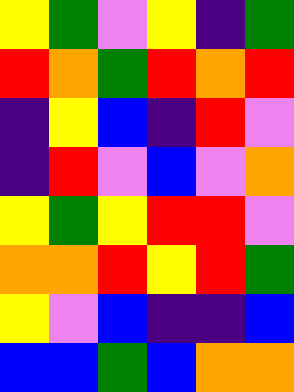[["yellow", "green", "violet", "yellow", "indigo", "green"], ["red", "orange", "green", "red", "orange", "red"], ["indigo", "yellow", "blue", "indigo", "red", "violet"], ["indigo", "red", "violet", "blue", "violet", "orange"], ["yellow", "green", "yellow", "red", "red", "violet"], ["orange", "orange", "red", "yellow", "red", "green"], ["yellow", "violet", "blue", "indigo", "indigo", "blue"], ["blue", "blue", "green", "blue", "orange", "orange"]]